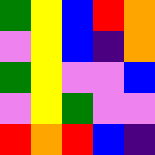[["green", "yellow", "blue", "red", "orange"], ["violet", "yellow", "blue", "indigo", "orange"], ["green", "yellow", "violet", "violet", "blue"], ["violet", "yellow", "green", "violet", "violet"], ["red", "orange", "red", "blue", "indigo"]]